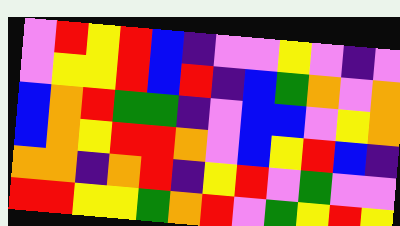[["violet", "red", "yellow", "red", "blue", "indigo", "violet", "violet", "yellow", "violet", "indigo", "violet"], ["violet", "yellow", "yellow", "red", "blue", "red", "indigo", "blue", "green", "orange", "violet", "orange"], ["blue", "orange", "red", "green", "green", "indigo", "violet", "blue", "blue", "violet", "yellow", "orange"], ["blue", "orange", "yellow", "red", "red", "orange", "violet", "blue", "yellow", "red", "blue", "indigo"], ["orange", "orange", "indigo", "orange", "red", "indigo", "yellow", "red", "violet", "green", "violet", "violet"], ["red", "red", "yellow", "yellow", "green", "orange", "red", "violet", "green", "yellow", "red", "yellow"]]